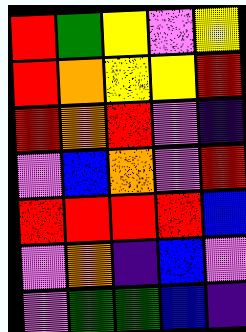[["red", "green", "yellow", "violet", "yellow"], ["red", "orange", "yellow", "yellow", "red"], ["red", "orange", "red", "violet", "indigo"], ["violet", "blue", "orange", "violet", "red"], ["red", "red", "red", "red", "blue"], ["violet", "orange", "indigo", "blue", "violet"], ["violet", "green", "green", "blue", "indigo"]]